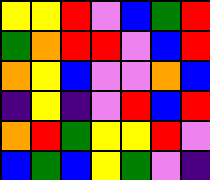[["yellow", "yellow", "red", "violet", "blue", "green", "red"], ["green", "orange", "red", "red", "violet", "blue", "red"], ["orange", "yellow", "blue", "violet", "violet", "orange", "blue"], ["indigo", "yellow", "indigo", "violet", "red", "blue", "red"], ["orange", "red", "green", "yellow", "yellow", "red", "violet"], ["blue", "green", "blue", "yellow", "green", "violet", "indigo"]]